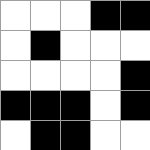[["white", "white", "white", "black", "black"], ["white", "black", "white", "white", "white"], ["white", "white", "white", "white", "black"], ["black", "black", "black", "white", "black"], ["white", "black", "black", "white", "white"]]